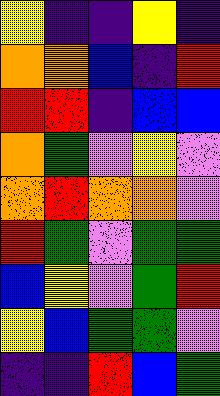[["yellow", "indigo", "indigo", "yellow", "indigo"], ["orange", "orange", "blue", "indigo", "red"], ["red", "red", "indigo", "blue", "blue"], ["orange", "green", "violet", "yellow", "violet"], ["orange", "red", "orange", "orange", "violet"], ["red", "green", "violet", "green", "green"], ["blue", "yellow", "violet", "green", "red"], ["yellow", "blue", "green", "green", "violet"], ["indigo", "indigo", "red", "blue", "green"]]